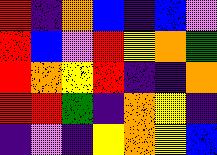[["red", "indigo", "orange", "blue", "indigo", "blue", "violet"], ["red", "blue", "violet", "red", "yellow", "orange", "green"], ["red", "orange", "yellow", "red", "indigo", "indigo", "orange"], ["red", "red", "green", "indigo", "orange", "yellow", "indigo"], ["indigo", "violet", "indigo", "yellow", "orange", "yellow", "blue"]]